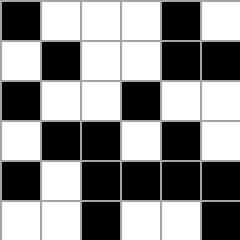[["black", "white", "white", "white", "black", "white"], ["white", "black", "white", "white", "black", "black"], ["black", "white", "white", "black", "white", "white"], ["white", "black", "black", "white", "black", "white"], ["black", "white", "black", "black", "black", "black"], ["white", "white", "black", "white", "white", "black"]]